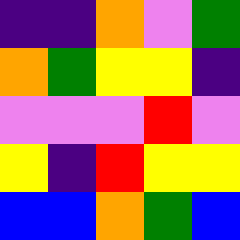[["indigo", "indigo", "orange", "violet", "green"], ["orange", "green", "yellow", "yellow", "indigo"], ["violet", "violet", "violet", "red", "violet"], ["yellow", "indigo", "red", "yellow", "yellow"], ["blue", "blue", "orange", "green", "blue"]]